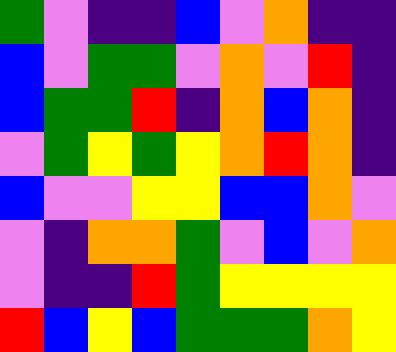[["green", "violet", "indigo", "indigo", "blue", "violet", "orange", "indigo", "indigo"], ["blue", "violet", "green", "green", "violet", "orange", "violet", "red", "indigo"], ["blue", "green", "green", "red", "indigo", "orange", "blue", "orange", "indigo"], ["violet", "green", "yellow", "green", "yellow", "orange", "red", "orange", "indigo"], ["blue", "violet", "violet", "yellow", "yellow", "blue", "blue", "orange", "violet"], ["violet", "indigo", "orange", "orange", "green", "violet", "blue", "violet", "orange"], ["violet", "indigo", "indigo", "red", "green", "yellow", "yellow", "yellow", "yellow"], ["red", "blue", "yellow", "blue", "green", "green", "green", "orange", "yellow"]]